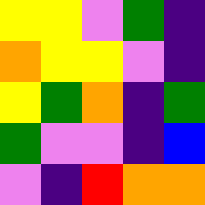[["yellow", "yellow", "violet", "green", "indigo"], ["orange", "yellow", "yellow", "violet", "indigo"], ["yellow", "green", "orange", "indigo", "green"], ["green", "violet", "violet", "indigo", "blue"], ["violet", "indigo", "red", "orange", "orange"]]